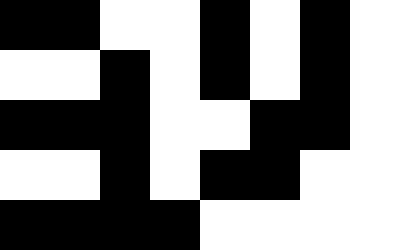[["black", "black", "white", "white", "black", "white", "black", "white"], ["white", "white", "black", "white", "black", "white", "black", "white"], ["black", "black", "black", "white", "white", "black", "black", "white"], ["white", "white", "black", "white", "black", "black", "white", "white"], ["black", "black", "black", "black", "white", "white", "white", "white"]]